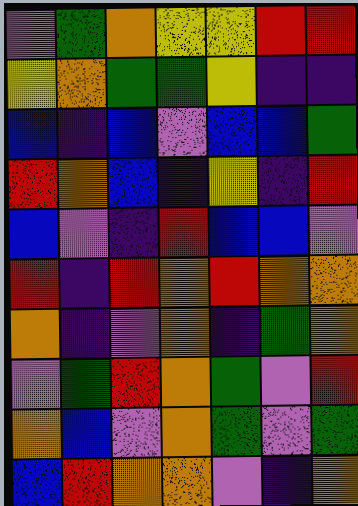[["violet", "green", "orange", "yellow", "yellow", "red", "red"], ["yellow", "orange", "green", "green", "yellow", "indigo", "indigo"], ["blue", "indigo", "blue", "violet", "blue", "blue", "green"], ["red", "orange", "blue", "indigo", "yellow", "indigo", "red"], ["blue", "violet", "indigo", "red", "blue", "blue", "violet"], ["red", "indigo", "red", "orange", "red", "orange", "orange"], ["orange", "indigo", "violet", "orange", "indigo", "green", "orange"], ["violet", "green", "red", "orange", "green", "violet", "red"], ["orange", "blue", "violet", "orange", "green", "violet", "green"], ["blue", "red", "orange", "orange", "violet", "indigo", "orange"]]